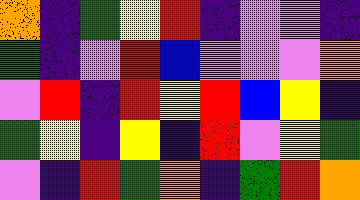[["orange", "indigo", "green", "yellow", "red", "indigo", "violet", "violet", "indigo"], ["green", "indigo", "violet", "red", "blue", "violet", "violet", "violet", "orange"], ["violet", "red", "indigo", "red", "yellow", "red", "blue", "yellow", "indigo"], ["green", "yellow", "indigo", "yellow", "indigo", "red", "violet", "yellow", "green"], ["violet", "indigo", "red", "green", "orange", "indigo", "green", "red", "orange"]]